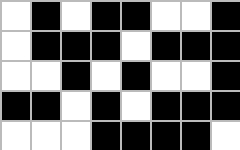[["white", "black", "white", "black", "black", "white", "white", "black"], ["white", "black", "black", "black", "white", "black", "black", "black"], ["white", "white", "black", "white", "black", "white", "white", "black"], ["black", "black", "white", "black", "white", "black", "black", "black"], ["white", "white", "white", "black", "black", "black", "black", "white"]]